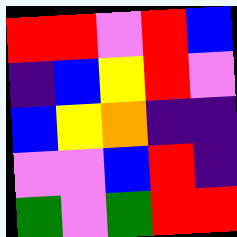[["red", "red", "violet", "red", "blue"], ["indigo", "blue", "yellow", "red", "violet"], ["blue", "yellow", "orange", "indigo", "indigo"], ["violet", "violet", "blue", "red", "indigo"], ["green", "violet", "green", "red", "red"]]